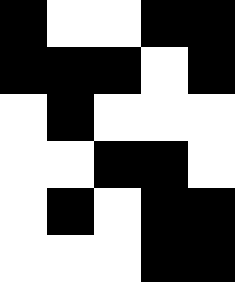[["black", "white", "white", "black", "black"], ["black", "black", "black", "white", "black"], ["white", "black", "white", "white", "white"], ["white", "white", "black", "black", "white"], ["white", "black", "white", "black", "black"], ["white", "white", "white", "black", "black"]]